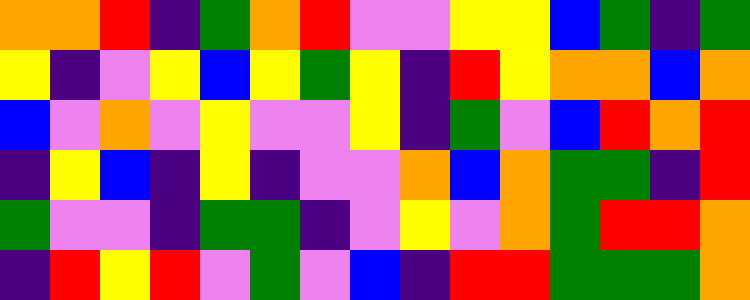[["orange", "orange", "red", "indigo", "green", "orange", "red", "violet", "violet", "yellow", "yellow", "blue", "green", "indigo", "green"], ["yellow", "indigo", "violet", "yellow", "blue", "yellow", "green", "yellow", "indigo", "red", "yellow", "orange", "orange", "blue", "orange"], ["blue", "violet", "orange", "violet", "yellow", "violet", "violet", "yellow", "indigo", "green", "violet", "blue", "red", "orange", "red"], ["indigo", "yellow", "blue", "indigo", "yellow", "indigo", "violet", "violet", "orange", "blue", "orange", "green", "green", "indigo", "red"], ["green", "violet", "violet", "indigo", "green", "green", "indigo", "violet", "yellow", "violet", "orange", "green", "red", "red", "orange"], ["indigo", "red", "yellow", "red", "violet", "green", "violet", "blue", "indigo", "red", "red", "green", "green", "green", "orange"]]